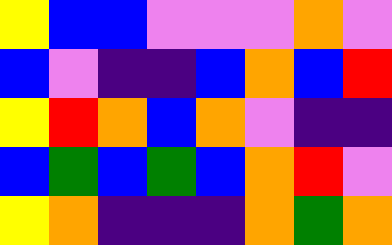[["yellow", "blue", "blue", "violet", "violet", "violet", "orange", "violet"], ["blue", "violet", "indigo", "indigo", "blue", "orange", "blue", "red"], ["yellow", "red", "orange", "blue", "orange", "violet", "indigo", "indigo"], ["blue", "green", "blue", "green", "blue", "orange", "red", "violet"], ["yellow", "orange", "indigo", "indigo", "indigo", "orange", "green", "orange"]]